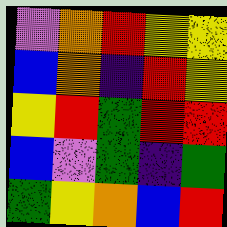[["violet", "orange", "red", "yellow", "yellow"], ["blue", "orange", "indigo", "red", "yellow"], ["yellow", "red", "green", "red", "red"], ["blue", "violet", "green", "indigo", "green"], ["green", "yellow", "orange", "blue", "red"]]